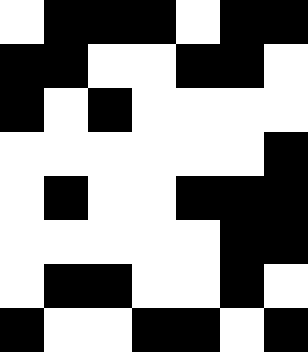[["white", "black", "black", "black", "white", "black", "black"], ["black", "black", "white", "white", "black", "black", "white"], ["black", "white", "black", "white", "white", "white", "white"], ["white", "white", "white", "white", "white", "white", "black"], ["white", "black", "white", "white", "black", "black", "black"], ["white", "white", "white", "white", "white", "black", "black"], ["white", "black", "black", "white", "white", "black", "white"], ["black", "white", "white", "black", "black", "white", "black"]]